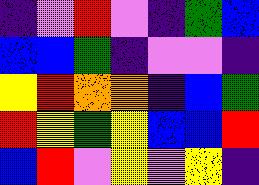[["indigo", "violet", "red", "violet", "indigo", "green", "blue"], ["blue", "blue", "green", "indigo", "violet", "violet", "indigo"], ["yellow", "red", "orange", "orange", "indigo", "blue", "green"], ["red", "yellow", "green", "yellow", "blue", "blue", "red"], ["blue", "red", "violet", "yellow", "violet", "yellow", "indigo"]]